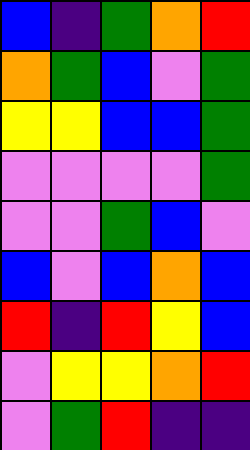[["blue", "indigo", "green", "orange", "red"], ["orange", "green", "blue", "violet", "green"], ["yellow", "yellow", "blue", "blue", "green"], ["violet", "violet", "violet", "violet", "green"], ["violet", "violet", "green", "blue", "violet"], ["blue", "violet", "blue", "orange", "blue"], ["red", "indigo", "red", "yellow", "blue"], ["violet", "yellow", "yellow", "orange", "red"], ["violet", "green", "red", "indigo", "indigo"]]